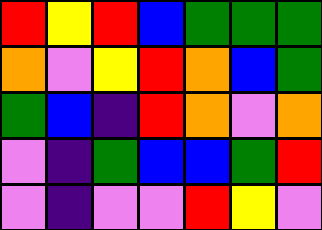[["red", "yellow", "red", "blue", "green", "green", "green"], ["orange", "violet", "yellow", "red", "orange", "blue", "green"], ["green", "blue", "indigo", "red", "orange", "violet", "orange"], ["violet", "indigo", "green", "blue", "blue", "green", "red"], ["violet", "indigo", "violet", "violet", "red", "yellow", "violet"]]